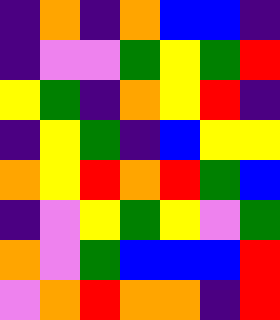[["indigo", "orange", "indigo", "orange", "blue", "blue", "indigo"], ["indigo", "violet", "violet", "green", "yellow", "green", "red"], ["yellow", "green", "indigo", "orange", "yellow", "red", "indigo"], ["indigo", "yellow", "green", "indigo", "blue", "yellow", "yellow"], ["orange", "yellow", "red", "orange", "red", "green", "blue"], ["indigo", "violet", "yellow", "green", "yellow", "violet", "green"], ["orange", "violet", "green", "blue", "blue", "blue", "red"], ["violet", "orange", "red", "orange", "orange", "indigo", "red"]]